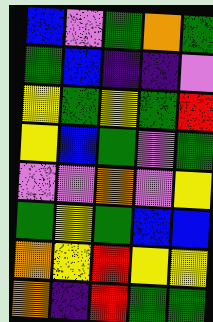[["blue", "violet", "green", "orange", "green"], ["green", "blue", "indigo", "indigo", "violet"], ["yellow", "green", "yellow", "green", "red"], ["yellow", "blue", "green", "violet", "green"], ["violet", "violet", "orange", "violet", "yellow"], ["green", "yellow", "green", "blue", "blue"], ["orange", "yellow", "red", "yellow", "yellow"], ["orange", "indigo", "red", "green", "green"]]